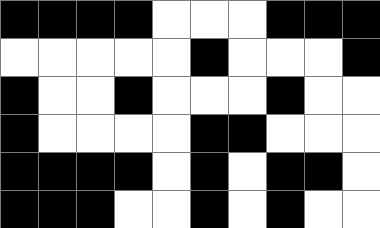[["black", "black", "black", "black", "white", "white", "white", "black", "black", "black"], ["white", "white", "white", "white", "white", "black", "white", "white", "white", "black"], ["black", "white", "white", "black", "white", "white", "white", "black", "white", "white"], ["black", "white", "white", "white", "white", "black", "black", "white", "white", "white"], ["black", "black", "black", "black", "white", "black", "white", "black", "black", "white"], ["black", "black", "black", "white", "white", "black", "white", "black", "white", "white"]]